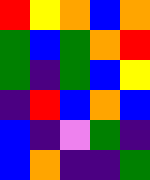[["red", "yellow", "orange", "blue", "orange"], ["green", "blue", "green", "orange", "red"], ["green", "indigo", "green", "blue", "yellow"], ["indigo", "red", "blue", "orange", "blue"], ["blue", "indigo", "violet", "green", "indigo"], ["blue", "orange", "indigo", "indigo", "green"]]